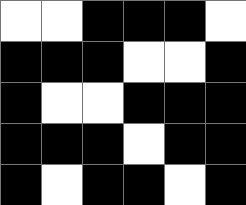[["white", "white", "black", "black", "black", "white"], ["black", "black", "black", "white", "white", "black"], ["black", "white", "white", "black", "black", "black"], ["black", "black", "black", "white", "black", "black"], ["black", "white", "black", "black", "white", "black"]]